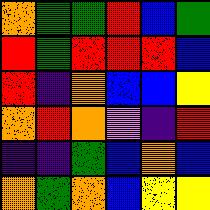[["orange", "green", "green", "red", "blue", "green"], ["red", "green", "red", "red", "red", "blue"], ["red", "indigo", "orange", "blue", "blue", "yellow"], ["orange", "red", "orange", "violet", "indigo", "red"], ["indigo", "indigo", "green", "blue", "orange", "blue"], ["orange", "green", "orange", "blue", "yellow", "yellow"]]